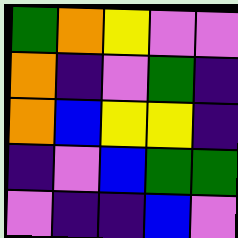[["green", "orange", "yellow", "violet", "violet"], ["orange", "indigo", "violet", "green", "indigo"], ["orange", "blue", "yellow", "yellow", "indigo"], ["indigo", "violet", "blue", "green", "green"], ["violet", "indigo", "indigo", "blue", "violet"]]